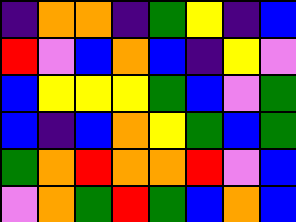[["indigo", "orange", "orange", "indigo", "green", "yellow", "indigo", "blue"], ["red", "violet", "blue", "orange", "blue", "indigo", "yellow", "violet"], ["blue", "yellow", "yellow", "yellow", "green", "blue", "violet", "green"], ["blue", "indigo", "blue", "orange", "yellow", "green", "blue", "green"], ["green", "orange", "red", "orange", "orange", "red", "violet", "blue"], ["violet", "orange", "green", "red", "green", "blue", "orange", "blue"]]